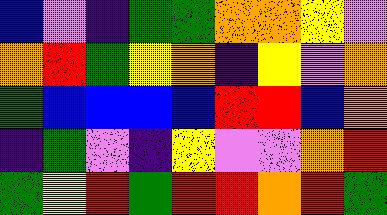[["blue", "violet", "indigo", "green", "green", "orange", "orange", "yellow", "violet"], ["orange", "red", "green", "yellow", "orange", "indigo", "yellow", "violet", "orange"], ["green", "blue", "blue", "blue", "blue", "red", "red", "blue", "orange"], ["indigo", "green", "violet", "indigo", "yellow", "violet", "violet", "orange", "red"], ["green", "yellow", "red", "green", "red", "red", "orange", "red", "green"]]